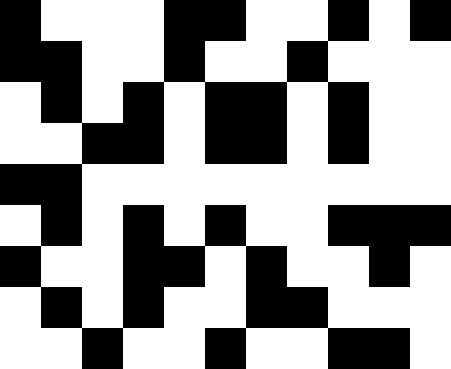[["black", "white", "white", "white", "black", "black", "white", "white", "black", "white", "black"], ["black", "black", "white", "white", "black", "white", "white", "black", "white", "white", "white"], ["white", "black", "white", "black", "white", "black", "black", "white", "black", "white", "white"], ["white", "white", "black", "black", "white", "black", "black", "white", "black", "white", "white"], ["black", "black", "white", "white", "white", "white", "white", "white", "white", "white", "white"], ["white", "black", "white", "black", "white", "black", "white", "white", "black", "black", "black"], ["black", "white", "white", "black", "black", "white", "black", "white", "white", "black", "white"], ["white", "black", "white", "black", "white", "white", "black", "black", "white", "white", "white"], ["white", "white", "black", "white", "white", "black", "white", "white", "black", "black", "white"]]